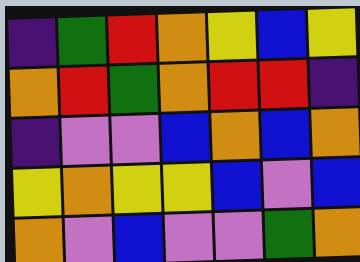[["indigo", "green", "red", "orange", "yellow", "blue", "yellow"], ["orange", "red", "green", "orange", "red", "red", "indigo"], ["indigo", "violet", "violet", "blue", "orange", "blue", "orange"], ["yellow", "orange", "yellow", "yellow", "blue", "violet", "blue"], ["orange", "violet", "blue", "violet", "violet", "green", "orange"]]